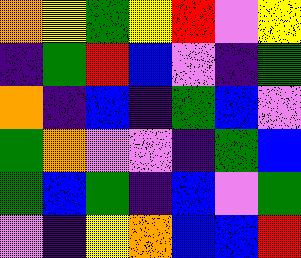[["orange", "yellow", "green", "yellow", "red", "violet", "yellow"], ["indigo", "green", "red", "blue", "violet", "indigo", "green"], ["orange", "indigo", "blue", "indigo", "green", "blue", "violet"], ["green", "orange", "violet", "violet", "indigo", "green", "blue"], ["green", "blue", "green", "indigo", "blue", "violet", "green"], ["violet", "indigo", "yellow", "orange", "blue", "blue", "red"]]